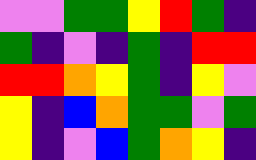[["violet", "violet", "green", "green", "yellow", "red", "green", "indigo"], ["green", "indigo", "violet", "indigo", "green", "indigo", "red", "red"], ["red", "red", "orange", "yellow", "green", "indigo", "yellow", "violet"], ["yellow", "indigo", "blue", "orange", "green", "green", "violet", "green"], ["yellow", "indigo", "violet", "blue", "green", "orange", "yellow", "indigo"]]